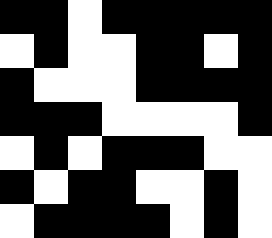[["black", "black", "white", "black", "black", "black", "black", "black"], ["white", "black", "white", "white", "black", "black", "white", "black"], ["black", "white", "white", "white", "black", "black", "black", "black"], ["black", "black", "black", "white", "white", "white", "white", "black"], ["white", "black", "white", "black", "black", "black", "white", "white"], ["black", "white", "black", "black", "white", "white", "black", "white"], ["white", "black", "black", "black", "black", "white", "black", "white"]]